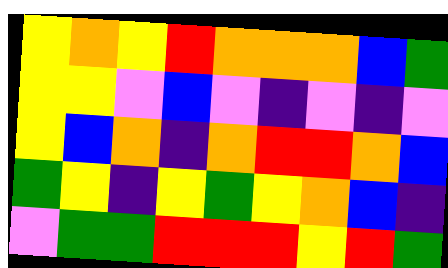[["yellow", "orange", "yellow", "red", "orange", "orange", "orange", "blue", "green"], ["yellow", "yellow", "violet", "blue", "violet", "indigo", "violet", "indigo", "violet"], ["yellow", "blue", "orange", "indigo", "orange", "red", "red", "orange", "blue"], ["green", "yellow", "indigo", "yellow", "green", "yellow", "orange", "blue", "indigo"], ["violet", "green", "green", "red", "red", "red", "yellow", "red", "green"]]